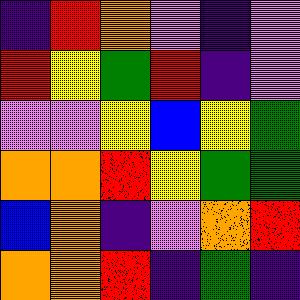[["indigo", "red", "orange", "violet", "indigo", "violet"], ["red", "yellow", "green", "red", "indigo", "violet"], ["violet", "violet", "yellow", "blue", "yellow", "green"], ["orange", "orange", "red", "yellow", "green", "green"], ["blue", "orange", "indigo", "violet", "orange", "red"], ["orange", "orange", "red", "indigo", "green", "indigo"]]